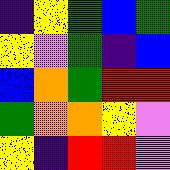[["indigo", "yellow", "green", "blue", "green"], ["yellow", "violet", "green", "indigo", "blue"], ["blue", "orange", "green", "red", "red"], ["green", "orange", "orange", "yellow", "violet"], ["yellow", "indigo", "red", "red", "violet"]]